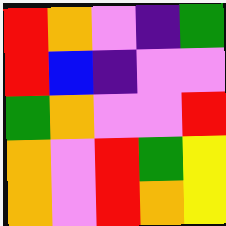[["red", "orange", "violet", "indigo", "green"], ["red", "blue", "indigo", "violet", "violet"], ["green", "orange", "violet", "violet", "red"], ["orange", "violet", "red", "green", "yellow"], ["orange", "violet", "red", "orange", "yellow"]]